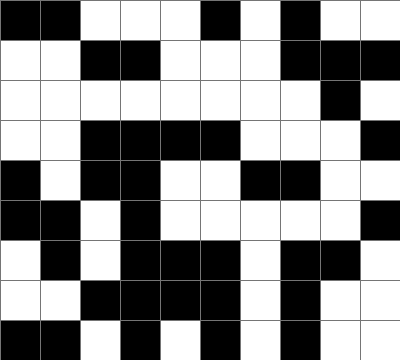[["black", "black", "white", "white", "white", "black", "white", "black", "white", "white"], ["white", "white", "black", "black", "white", "white", "white", "black", "black", "black"], ["white", "white", "white", "white", "white", "white", "white", "white", "black", "white"], ["white", "white", "black", "black", "black", "black", "white", "white", "white", "black"], ["black", "white", "black", "black", "white", "white", "black", "black", "white", "white"], ["black", "black", "white", "black", "white", "white", "white", "white", "white", "black"], ["white", "black", "white", "black", "black", "black", "white", "black", "black", "white"], ["white", "white", "black", "black", "black", "black", "white", "black", "white", "white"], ["black", "black", "white", "black", "white", "black", "white", "black", "white", "white"]]